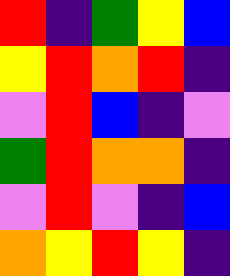[["red", "indigo", "green", "yellow", "blue"], ["yellow", "red", "orange", "red", "indigo"], ["violet", "red", "blue", "indigo", "violet"], ["green", "red", "orange", "orange", "indigo"], ["violet", "red", "violet", "indigo", "blue"], ["orange", "yellow", "red", "yellow", "indigo"]]